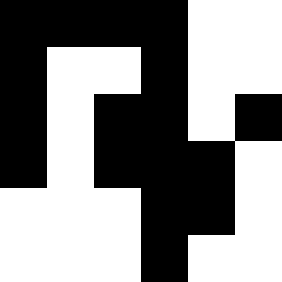[["black", "black", "black", "black", "white", "white"], ["black", "white", "white", "black", "white", "white"], ["black", "white", "black", "black", "white", "black"], ["black", "white", "black", "black", "black", "white"], ["white", "white", "white", "black", "black", "white"], ["white", "white", "white", "black", "white", "white"]]